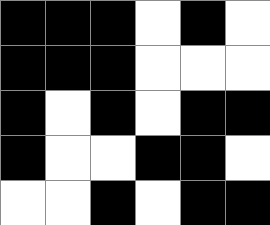[["black", "black", "black", "white", "black", "white"], ["black", "black", "black", "white", "white", "white"], ["black", "white", "black", "white", "black", "black"], ["black", "white", "white", "black", "black", "white"], ["white", "white", "black", "white", "black", "black"]]